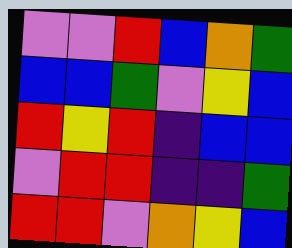[["violet", "violet", "red", "blue", "orange", "green"], ["blue", "blue", "green", "violet", "yellow", "blue"], ["red", "yellow", "red", "indigo", "blue", "blue"], ["violet", "red", "red", "indigo", "indigo", "green"], ["red", "red", "violet", "orange", "yellow", "blue"]]